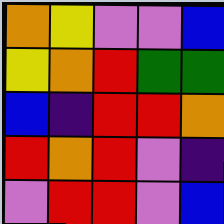[["orange", "yellow", "violet", "violet", "blue"], ["yellow", "orange", "red", "green", "green"], ["blue", "indigo", "red", "red", "orange"], ["red", "orange", "red", "violet", "indigo"], ["violet", "red", "red", "violet", "blue"]]